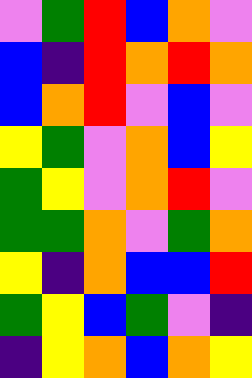[["violet", "green", "red", "blue", "orange", "violet"], ["blue", "indigo", "red", "orange", "red", "orange"], ["blue", "orange", "red", "violet", "blue", "violet"], ["yellow", "green", "violet", "orange", "blue", "yellow"], ["green", "yellow", "violet", "orange", "red", "violet"], ["green", "green", "orange", "violet", "green", "orange"], ["yellow", "indigo", "orange", "blue", "blue", "red"], ["green", "yellow", "blue", "green", "violet", "indigo"], ["indigo", "yellow", "orange", "blue", "orange", "yellow"]]